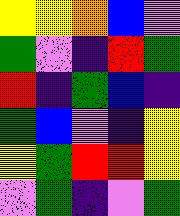[["yellow", "yellow", "orange", "blue", "violet"], ["green", "violet", "indigo", "red", "green"], ["red", "indigo", "green", "blue", "indigo"], ["green", "blue", "violet", "indigo", "yellow"], ["yellow", "green", "red", "red", "yellow"], ["violet", "green", "indigo", "violet", "green"]]